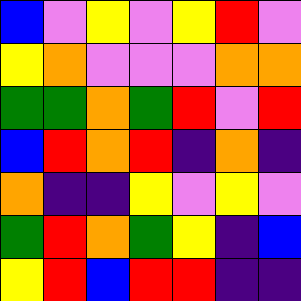[["blue", "violet", "yellow", "violet", "yellow", "red", "violet"], ["yellow", "orange", "violet", "violet", "violet", "orange", "orange"], ["green", "green", "orange", "green", "red", "violet", "red"], ["blue", "red", "orange", "red", "indigo", "orange", "indigo"], ["orange", "indigo", "indigo", "yellow", "violet", "yellow", "violet"], ["green", "red", "orange", "green", "yellow", "indigo", "blue"], ["yellow", "red", "blue", "red", "red", "indigo", "indigo"]]